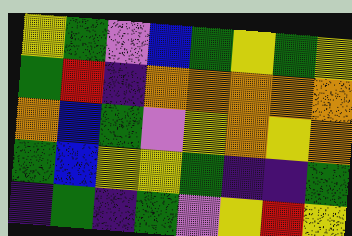[["yellow", "green", "violet", "blue", "green", "yellow", "green", "yellow"], ["green", "red", "indigo", "orange", "orange", "orange", "orange", "orange"], ["orange", "blue", "green", "violet", "yellow", "orange", "yellow", "orange"], ["green", "blue", "yellow", "yellow", "green", "indigo", "indigo", "green"], ["indigo", "green", "indigo", "green", "violet", "yellow", "red", "yellow"]]